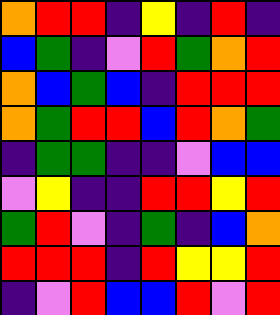[["orange", "red", "red", "indigo", "yellow", "indigo", "red", "indigo"], ["blue", "green", "indigo", "violet", "red", "green", "orange", "red"], ["orange", "blue", "green", "blue", "indigo", "red", "red", "red"], ["orange", "green", "red", "red", "blue", "red", "orange", "green"], ["indigo", "green", "green", "indigo", "indigo", "violet", "blue", "blue"], ["violet", "yellow", "indigo", "indigo", "red", "red", "yellow", "red"], ["green", "red", "violet", "indigo", "green", "indigo", "blue", "orange"], ["red", "red", "red", "indigo", "red", "yellow", "yellow", "red"], ["indigo", "violet", "red", "blue", "blue", "red", "violet", "red"]]